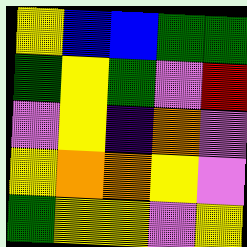[["yellow", "blue", "blue", "green", "green"], ["green", "yellow", "green", "violet", "red"], ["violet", "yellow", "indigo", "orange", "violet"], ["yellow", "orange", "orange", "yellow", "violet"], ["green", "yellow", "yellow", "violet", "yellow"]]